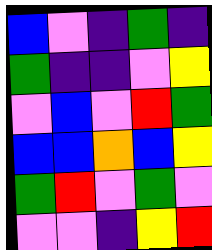[["blue", "violet", "indigo", "green", "indigo"], ["green", "indigo", "indigo", "violet", "yellow"], ["violet", "blue", "violet", "red", "green"], ["blue", "blue", "orange", "blue", "yellow"], ["green", "red", "violet", "green", "violet"], ["violet", "violet", "indigo", "yellow", "red"]]